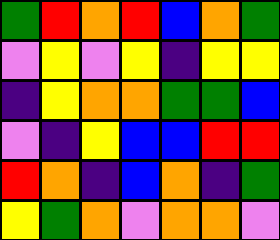[["green", "red", "orange", "red", "blue", "orange", "green"], ["violet", "yellow", "violet", "yellow", "indigo", "yellow", "yellow"], ["indigo", "yellow", "orange", "orange", "green", "green", "blue"], ["violet", "indigo", "yellow", "blue", "blue", "red", "red"], ["red", "orange", "indigo", "blue", "orange", "indigo", "green"], ["yellow", "green", "orange", "violet", "orange", "orange", "violet"]]